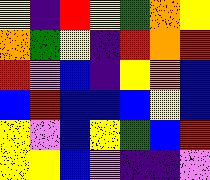[["yellow", "indigo", "red", "yellow", "green", "orange", "yellow"], ["orange", "green", "yellow", "indigo", "red", "orange", "red"], ["red", "violet", "blue", "indigo", "yellow", "orange", "blue"], ["blue", "red", "blue", "blue", "blue", "yellow", "blue"], ["yellow", "violet", "blue", "yellow", "green", "blue", "red"], ["yellow", "yellow", "blue", "violet", "indigo", "indigo", "violet"]]